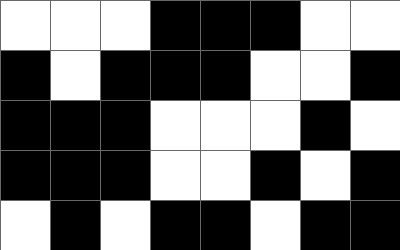[["white", "white", "white", "black", "black", "black", "white", "white"], ["black", "white", "black", "black", "black", "white", "white", "black"], ["black", "black", "black", "white", "white", "white", "black", "white"], ["black", "black", "black", "white", "white", "black", "white", "black"], ["white", "black", "white", "black", "black", "white", "black", "black"]]